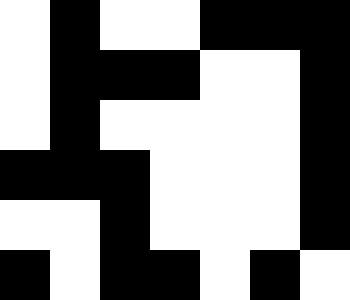[["white", "black", "white", "white", "black", "black", "black"], ["white", "black", "black", "black", "white", "white", "black"], ["white", "black", "white", "white", "white", "white", "black"], ["black", "black", "black", "white", "white", "white", "black"], ["white", "white", "black", "white", "white", "white", "black"], ["black", "white", "black", "black", "white", "black", "white"]]